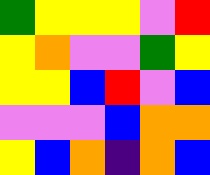[["green", "yellow", "yellow", "yellow", "violet", "red"], ["yellow", "orange", "violet", "violet", "green", "yellow"], ["yellow", "yellow", "blue", "red", "violet", "blue"], ["violet", "violet", "violet", "blue", "orange", "orange"], ["yellow", "blue", "orange", "indigo", "orange", "blue"]]